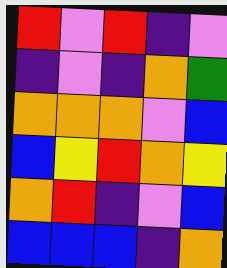[["red", "violet", "red", "indigo", "violet"], ["indigo", "violet", "indigo", "orange", "green"], ["orange", "orange", "orange", "violet", "blue"], ["blue", "yellow", "red", "orange", "yellow"], ["orange", "red", "indigo", "violet", "blue"], ["blue", "blue", "blue", "indigo", "orange"]]